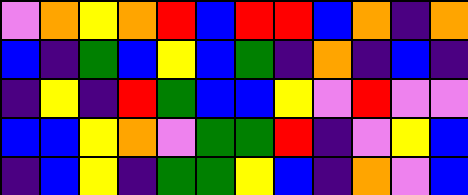[["violet", "orange", "yellow", "orange", "red", "blue", "red", "red", "blue", "orange", "indigo", "orange"], ["blue", "indigo", "green", "blue", "yellow", "blue", "green", "indigo", "orange", "indigo", "blue", "indigo"], ["indigo", "yellow", "indigo", "red", "green", "blue", "blue", "yellow", "violet", "red", "violet", "violet"], ["blue", "blue", "yellow", "orange", "violet", "green", "green", "red", "indigo", "violet", "yellow", "blue"], ["indigo", "blue", "yellow", "indigo", "green", "green", "yellow", "blue", "indigo", "orange", "violet", "blue"]]